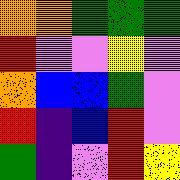[["orange", "orange", "green", "green", "green"], ["red", "violet", "violet", "yellow", "violet"], ["orange", "blue", "blue", "green", "violet"], ["red", "indigo", "blue", "red", "violet"], ["green", "indigo", "violet", "red", "yellow"]]